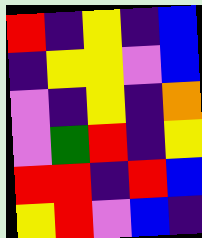[["red", "indigo", "yellow", "indigo", "blue"], ["indigo", "yellow", "yellow", "violet", "blue"], ["violet", "indigo", "yellow", "indigo", "orange"], ["violet", "green", "red", "indigo", "yellow"], ["red", "red", "indigo", "red", "blue"], ["yellow", "red", "violet", "blue", "indigo"]]